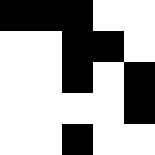[["black", "black", "black", "white", "white"], ["white", "white", "black", "black", "white"], ["white", "white", "black", "white", "black"], ["white", "white", "white", "white", "black"], ["white", "white", "black", "white", "white"]]